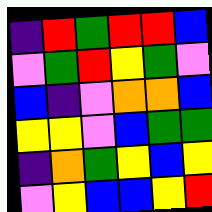[["indigo", "red", "green", "red", "red", "blue"], ["violet", "green", "red", "yellow", "green", "violet"], ["blue", "indigo", "violet", "orange", "orange", "blue"], ["yellow", "yellow", "violet", "blue", "green", "green"], ["indigo", "orange", "green", "yellow", "blue", "yellow"], ["violet", "yellow", "blue", "blue", "yellow", "red"]]